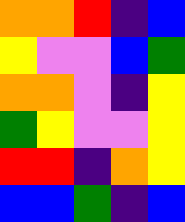[["orange", "orange", "red", "indigo", "blue"], ["yellow", "violet", "violet", "blue", "green"], ["orange", "orange", "violet", "indigo", "yellow"], ["green", "yellow", "violet", "violet", "yellow"], ["red", "red", "indigo", "orange", "yellow"], ["blue", "blue", "green", "indigo", "blue"]]